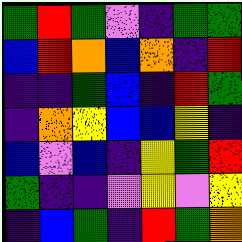[["green", "red", "green", "violet", "indigo", "green", "green"], ["blue", "red", "orange", "blue", "orange", "indigo", "red"], ["indigo", "indigo", "green", "blue", "indigo", "red", "green"], ["indigo", "orange", "yellow", "blue", "blue", "yellow", "indigo"], ["blue", "violet", "blue", "indigo", "yellow", "green", "red"], ["green", "indigo", "indigo", "violet", "yellow", "violet", "yellow"], ["indigo", "blue", "green", "indigo", "red", "green", "orange"]]